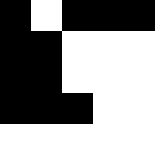[["black", "white", "black", "black", "black"], ["black", "black", "white", "white", "white"], ["black", "black", "white", "white", "white"], ["black", "black", "black", "white", "white"], ["white", "white", "white", "white", "white"]]